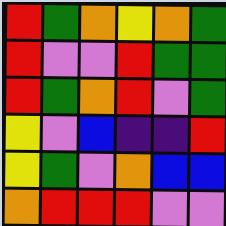[["red", "green", "orange", "yellow", "orange", "green"], ["red", "violet", "violet", "red", "green", "green"], ["red", "green", "orange", "red", "violet", "green"], ["yellow", "violet", "blue", "indigo", "indigo", "red"], ["yellow", "green", "violet", "orange", "blue", "blue"], ["orange", "red", "red", "red", "violet", "violet"]]